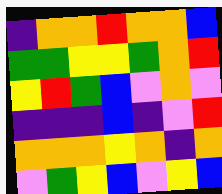[["indigo", "orange", "orange", "red", "orange", "orange", "blue"], ["green", "green", "yellow", "yellow", "green", "orange", "red"], ["yellow", "red", "green", "blue", "violet", "orange", "violet"], ["indigo", "indigo", "indigo", "blue", "indigo", "violet", "red"], ["orange", "orange", "orange", "yellow", "orange", "indigo", "orange"], ["violet", "green", "yellow", "blue", "violet", "yellow", "blue"]]